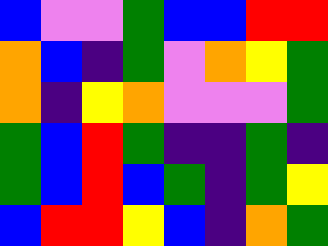[["blue", "violet", "violet", "green", "blue", "blue", "red", "red"], ["orange", "blue", "indigo", "green", "violet", "orange", "yellow", "green"], ["orange", "indigo", "yellow", "orange", "violet", "violet", "violet", "green"], ["green", "blue", "red", "green", "indigo", "indigo", "green", "indigo"], ["green", "blue", "red", "blue", "green", "indigo", "green", "yellow"], ["blue", "red", "red", "yellow", "blue", "indigo", "orange", "green"]]